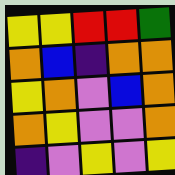[["yellow", "yellow", "red", "red", "green"], ["orange", "blue", "indigo", "orange", "orange"], ["yellow", "orange", "violet", "blue", "orange"], ["orange", "yellow", "violet", "violet", "orange"], ["indigo", "violet", "yellow", "violet", "yellow"]]